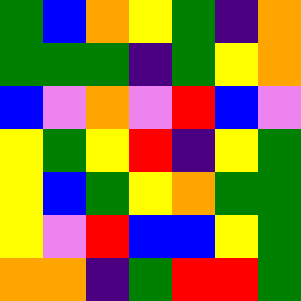[["green", "blue", "orange", "yellow", "green", "indigo", "orange"], ["green", "green", "green", "indigo", "green", "yellow", "orange"], ["blue", "violet", "orange", "violet", "red", "blue", "violet"], ["yellow", "green", "yellow", "red", "indigo", "yellow", "green"], ["yellow", "blue", "green", "yellow", "orange", "green", "green"], ["yellow", "violet", "red", "blue", "blue", "yellow", "green"], ["orange", "orange", "indigo", "green", "red", "red", "green"]]